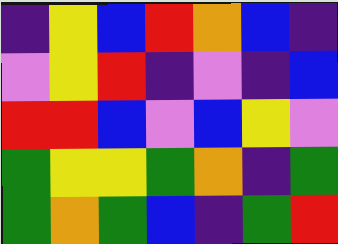[["indigo", "yellow", "blue", "red", "orange", "blue", "indigo"], ["violet", "yellow", "red", "indigo", "violet", "indigo", "blue"], ["red", "red", "blue", "violet", "blue", "yellow", "violet"], ["green", "yellow", "yellow", "green", "orange", "indigo", "green"], ["green", "orange", "green", "blue", "indigo", "green", "red"]]